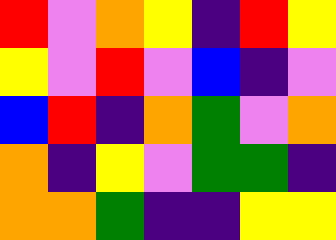[["red", "violet", "orange", "yellow", "indigo", "red", "yellow"], ["yellow", "violet", "red", "violet", "blue", "indigo", "violet"], ["blue", "red", "indigo", "orange", "green", "violet", "orange"], ["orange", "indigo", "yellow", "violet", "green", "green", "indigo"], ["orange", "orange", "green", "indigo", "indigo", "yellow", "yellow"]]